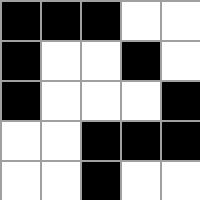[["black", "black", "black", "white", "white"], ["black", "white", "white", "black", "white"], ["black", "white", "white", "white", "black"], ["white", "white", "black", "black", "black"], ["white", "white", "black", "white", "white"]]